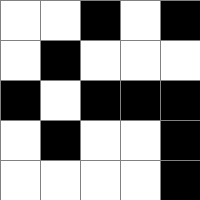[["white", "white", "black", "white", "black"], ["white", "black", "white", "white", "white"], ["black", "white", "black", "black", "black"], ["white", "black", "white", "white", "black"], ["white", "white", "white", "white", "black"]]